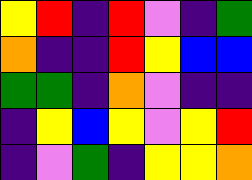[["yellow", "red", "indigo", "red", "violet", "indigo", "green"], ["orange", "indigo", "indigo", "red", "yellow", "blue", "blue"], ["green", "green", "indigo", "orange", "violet", "indigo", "indigo"], ["indigo", "yellow", "blue", "yellow", "violet", "yellow", "red"], ["indigo", "violet", "green", "indigo", "yellow", "yellow", "orange"]]